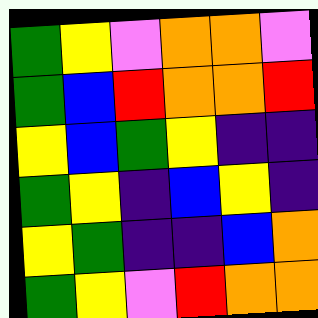[["green", "yellow", "violet", "orange", "orange", "violet"], ["green", "blue", "red", "orange", "orange", "red"], ["yellow", "blue", "green", "yellow", "indigo", "indigo"], ["green", "yellow", "indigo", "blue", "yellow", "indigo"], ["yellow", "green", "indigo", "indigo", "blue", "orange"], ["green", "yellow", "violet", "red", "orange", "orange"]]